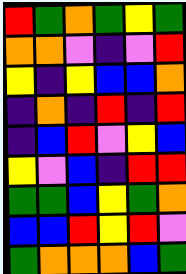[["red", "green", "orange", "green", "yellow", "green"], ["orange", "orange", "violet", "indigo", "violet", "red"], ["yellow", "indigo", "yellow", "blue", "blue", "orange"], ["indigo", "orange", "indigo", "red", "indigo", "red"], ["indigo", "blue", "red", "violet", "yellow", "blue"], ["yellow", "violet", "blue", "indigo", "red", "red"], ["green", "green", "blue", "yellow", "green", "orange"], ["blue", "blue", "red", "yellow", "red", "violet"], ["green", "orange", "orange", "orange", "blue", "green"]]